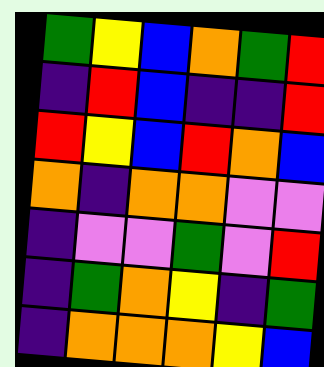[["green", "yellow", "blue", "orange", "green", "red"], ["indigo", "red", "blue", "indigo", "indigo", "red"], ["red", "yellow", "blue", "red", "orange", "blue"], ["orange", "indigo", "orange", "orange", "violet", "violet"], ["indigo", "violet", "violet", "green", "violet", "red"], ["indigo", "green", "orange", "yellow", "indigo", "green"], ["indigo", "orange", "orange", "orange", "yellow", "blue"]]